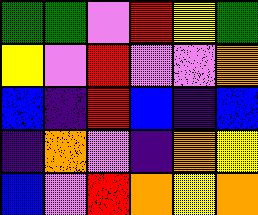[["green", "green", "violet", "red", "yellow", "green"], ["yellow", "violet", "red", "violet", "violet", "orange"], ["blue", "indigo", "red", "blue", "indigo", "blue"], ["indigo", "orange", "violet", "indigo", "orange", "yellow"], ["blue", "violet", "red", "orange", "yellow", "orange"]]